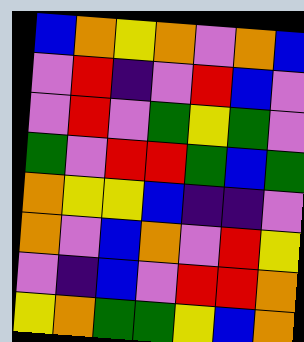[["blue", "orange", "yellow", "orange", "violet", "orange", "blue"], ["violet", "red", "indigo", "violet", "red", "blue", "violet"], ["violet", "red", "violet", "green", "yellow", "green", "violet"], ["green", "violet", "red", "red", "green", "blue", "green"], ["orange", "yellow", "yellow", "blue", "indigo", "indigo", "violet"], ["orange", "violet", "blue", "orange", "violet", "red", "yellow"], ["violet", "indigo", "blue", "violet", "red", "red", "orange"], ["yellow", "orange", "green", "green", "yellow", "blue", "orange"]]